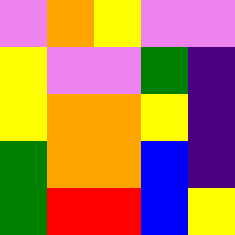[["violet", "orange", "yellow", "violet", "violet"], ["yellow", "violet", "violet", "green", "indigo"], ["yellow", "orange", "orange", "yellow", "indigo"], ["green", "orange", "orange", "blue", "indigo"], ["green", "red", "red", "blue", "yellow"]]